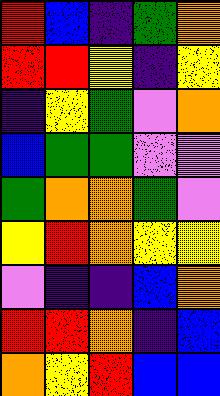[["red", "blue", "indigo", "green", "orange"], ["red", "red", "yellow", "indigo", "yellow"], ["indigo", "yellow", "green", "violet", "orange"], ["blue", "green", "green", "violet", "violet"], ["green", "orange", "orange", "green", "violet"], ["yellow", "red", "orange", "yellow", "yellow"], ["violet", "indigo", "indigo", "blue", "orange"], ["red", "red", "orange", "indigo", "blue"], ["orange", "yellow", "red", "blue", "blue"]]